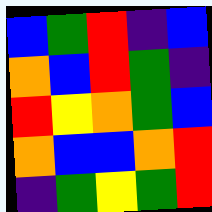[["blue", "green", "red", "indigo", "blue"], ["orange", "blue", "red", "green", "indigo"], ["red", "yellow", "orange", "green", "blue"], ["orange", "blue", "blue", "orange", "red"], ["indigo", "green", "yellow", "green", "red"]]